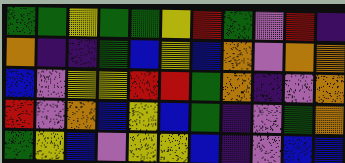[["green", "green", "yellow", "green", "green", "yellow", "red", "green", "violet", "red", "indigo"], ["orange", "indigo", "indigo", "green", "blue", "yellow", "blue", "orange", "violet", "orange", "orange"], ["blue", "violet", "yellow", "yellow", "red", "red", "green", "orange", "indigo", "violet", "orange"], ["red", "violet", "orange", "blue", "yellow", "blue", "green", "indigo", "violet", "green", "orange"], ["green", "yellow", "blue", "violet", "yellow", "yellow", "blue", "indigo", "violet", "blue", "blue"]]